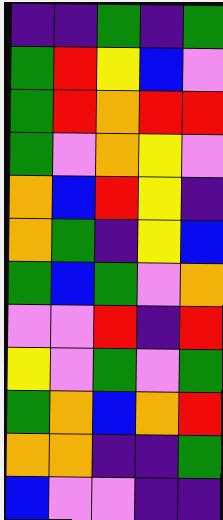[["indigo", "indigo", "green", "indigo", "green"], ["green", "red", "yellow", "blue", "violet"], ["green", "red", "orange", "red", "red"], ["green", "violet", "orange", "yellow", "violet"], ["orange", "blue", "red", "yellow", "indigo"], ["orange", "green", "indigo", "yellow", "blue"], ["green", "blue", "green", "violet", "orange"], ["violet", "violet", "red", "indigo", "red"], ["yellow", "violet", "green", "violet", "green"], ["green", "orange", "blue", "orange", "red"], ["orange", "orange", "indigo", "indigo", "green"], ["blue", "violet", "violet", "indigo", "indigo"]]